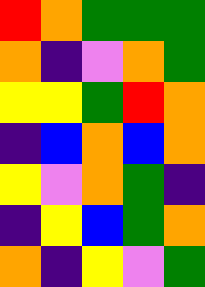[["red", "orange", "green", "green", "green"], ["orange", "indigo", "violet", "orange", "green"], ["yellow", "yellow", "green", "red", "orange"], ["indigo", "blue", "orange", "blue", "orange"], ["yellow", "violet", "orange", "green", "indigo"], ["indigo", "yellow", "blue", "green", "orange"], ["orange", "indigo", "yellow", "violet", "green"]]